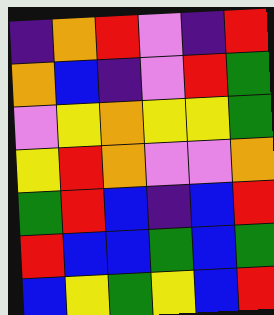[["indigo", "orange", "red", "violet", "indigo", "red"], ["orange", "blue", "indigo", "violet", "red", "green"], ["violet", "yellow", "orange", "yellow", "yellow", "green"], ["yellow", "red", "orange", "violet", "violet", "orange"], ["green", "red", "blue", "indigo", "blue", "red"], ["red", "blue", "blue", "green", "blue", "green"], ["blue", "yellow", "green", "yellow", "blue", "red"]]